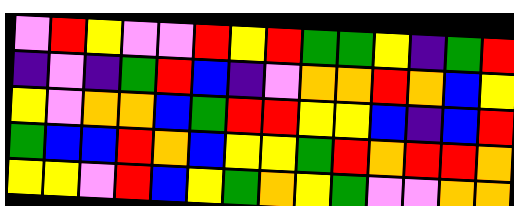[["violet", "red", "yellow", "violet", "violet", "red", "yellow", "red", "green", "green", "yellow", "indigo", "green", "red"], ["indigo", "violet", "indigo", "green", "red", "blue", "indigo", "violet", "orange", "orange", "red", "orange", "blue", "yellow"], ["yellow", "violet", "orange", "orange", "blue", "green", "red", "red", "yellow", "yellow", "blue", "indigo", "blue", "red"], ["green", "blue", "blue", "red", "orange", "blue", "yellow", "yellow", "green", "red", "orange", "red", "red", "orange"], ["yellow", "yellow", "violet", "red", "blue", "yellow", "green", "orange", "yellow", "green", "violet", "violet", "orange", "orange"]]